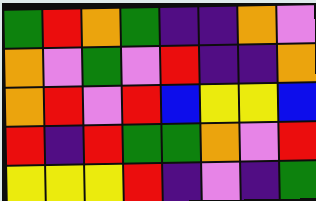[["green", "red", "orange", "green", "indigo", "indigo", "orange", "violet"], ["orange", "violet", "green", "violet", "red", "indigo", "indigo", "orange"], ["orange", "red", "violet", "red", "blue", "yellow", "yellow", "blue"], ["red", "indigo", "red", "green", "green", "orange", "violet", "red"], ["yellow", "yellow", "yellow", "red", "indigo", "violet", "indigo", "green"]]